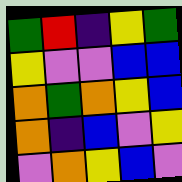[["green", "red", "indigo", "yellow", "green"], ["yellow", "violet", "violet", "blue", "blue"], ["orange", "green", "orange", "yellow", "blue"], ["orange", "indigo", "blue", "violet", "yellow"], ["violet", "orange", "yellow", "blue", "violet"]]